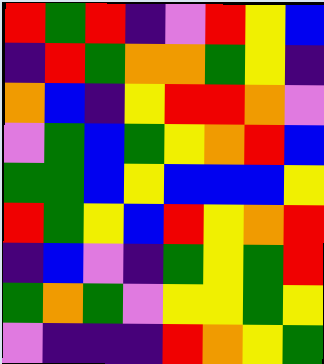[["red", "green", "red", "indigo", "violet", "red", "yellow", "blue"], ["indigo", "red", "green", "orange", "orange", "green", "yellow", "indigo"], ["orange", "blue", "indigo", "yellow", "red", "red", "orange", "violet"], ["violet", "green", "blue", "green", "yellow", "orange", "red", "blue"], ["green", "green", "blue", "yellow", "blue", "blue", "blue", "yellow"], ["red", "green", "yellow", "blue", "red", "yellow", "orange", "red"], ["indigo", "blue", "violet", "indigo", "green", "yellow", "green", "red"], ["green", "orange", "green", "violet", "yellow", "yellow", "green", "yellow"], ["violet", "indigo", "indigo", "indigo", "red", "orange", "yellow", "green"]]